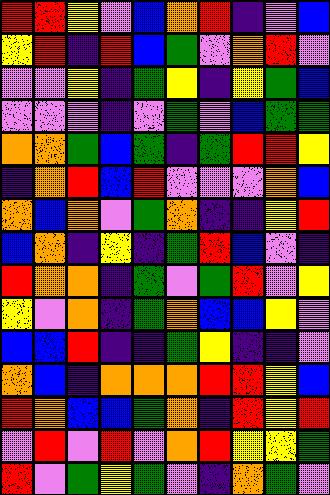[["red", "red", "yellow", "violet", "blue", "orange", "red", "indigo", "violet", "blue"], ["yellow", "red", "indigo", "red", "blue", "green", "violet", "orange", "red", "violet"], ["violet", "violet", "yellow", "indigo", "green", "yellow", "indigo", "yellow", "green", "blue"], ["violet", "violet", "violet", "indigo", "violet", "green", "violet", "blue", "green", "green"], ["orange", "orange", "green", "blue", "green", "indigo", "green", "red", "red", "yellow"], ["indigo", "orange", "red", "blue", "red", "violet", "violet", "violet", "orange", "blue"], ["orange", "blue", "orange", "violet", "green", "orange", "indigo", "indigo", "yellow", "red"], ["blue", "orange", "indigo", "yellow", "indigo", "green", "red", "blue", "violet", "indigo"], ["red", "orange", "orange", "indigo", "green", "violet", "green", "red", "violet", "yellow"], ["yellow", "violet", "orange", "indigo", "green", "orange", "blue", "blue", "yellow", "violet"], ["blue", "blue", "red", "indigo", "indigo", "green", "yellow", "indigo", "indigo", "violet"], ["orange", "blue", "indigo", "orange", "orange", "orange", "red", "red", "yellow", "blue"], ["red", "orange", "blue", "blue", "green", "orange", "indigo", "red", "yellow", "red"], ["violet", "red", "violet", "red", "violet", "orange", "red", "yellow", "yellow", "green"], ["red", "violet", "green", "yellow", "green", "violet", "indigo", "orange", "green", "violet"]]